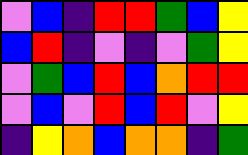[["violet", "blue", "indigo", "red", "red", "green", "blue", "yellow"], ["blue", "red", "indigo", "violet", "indigo", "violet", "green", "yellow"], ["violet", "green", "blue", "red", "blue", "orange", "red", "red"], ["violet", "blue", "violet", "red", "blue", "red", "violet", "yellow"], ["indigo", "yellow", "orange", "blue", "orange", "orange", "indigo", "green"]]